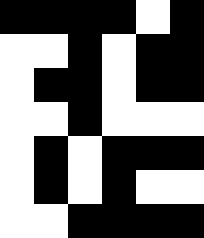[["black", "black", "black", "black", "white", "black"], ["white", "white", "black", "white", "black", "black"], ["white", "black", "black", "white", "black", "black"], ["white", "white", "black", "white", "white", "white"], ["white", "black", "white", "black", "black", "black"], ["white", "black", "white", "black", "white", "white"], ["white", "white", "black", "black", "black", "black"]]